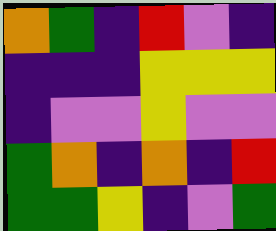[["orange", "green", "indigo", "red", "violet", "indigo"], ["indigo", "indigo", "indigo", "yellow", "yellow", "yellow"], ["indigo", "violet", "violet", "yellow", "violet", "violet"], ["green", "orange", "indigo", "orange", "indigo", "red"], ["green", "green", "yellow", "indigo", "violet", "green"]]